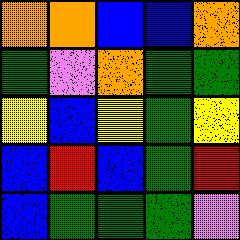[["orange", "orange", "blue", "blue", "orange"], ["green", "violet", "orange", "green", "green"], ["yellow", "blue", "yellow", "green", "yellow"], ["blue", "red", "blue", "green", "red"], ["blue", "green", "green", "green", "violet"]]